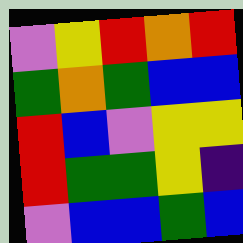[["violet", "yellow", "red", "orange", "red"], ["green", "orange", "green", "blue", "blue"], ["red", "blue", "violet", "yellow", "yellow"], ["red", "green", "green", "yellow", "indigo"], ["violet", "blue", "blue", "green", "blue"]]